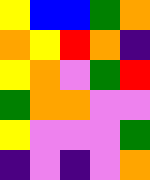[["yellow", "blue", "blue", "green", "orange"], ["orange", "yellow", "red", "orange", "indigo"], ["yellow", "orange", "violet", "green", "red"], ["green", "orange", "orange", "violet", "violet"], ["yellow", "violet", "violet", "violet", "green"], ["indigo", "violet", "indigo", "violet", "orange"]]